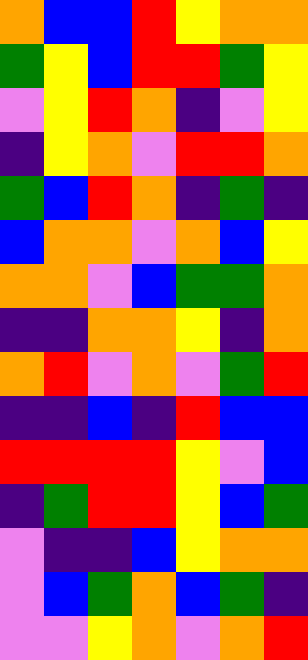[["orange", "blue", "blue", "red", "yellow", "orange", "orange"], ["green", "yellow", "blue", "red", "red", "green", "yellow"], ["violet", "yellow", "red", "orange", "indigo", "violet", "yellow"], ["indigo", "yellow", "orange", "violet", "red", "red", "orange"], ["green", "blue", "red", "orange", "indigo", "green", "indigo"], ["blue", "orange", "orange", "violet", "orange", "blue", "yellow"], ["orange", "orange", "violet", "blue", "green", "green", "orange"], ["indigo", "indigo", "orange", "orange", "yellow", "indigo", "orange"], ["orange", "red", "violet", "orange", "violet", "green", "red"], ["indigo", "indigo", "blue", "indigo", "red", "blue", "blue"], ["red", "red", "red", "red", "yellow", "violet", "blue"], ["indigo", "green", "red", "red", "yellow", "blue", "green"], ["violet", "indigo", "indigo", "blue", "yellow", "orange", "orange"], ["violet", "blue", "green", "orange", "blue", "green", "indigo"], ["violet", "violet", "yellow", "orange", "violet", "orange", "red"]]